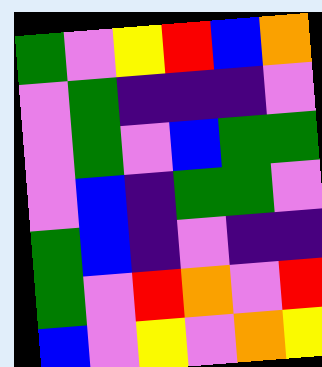[["green", "violet", "yellow", "red", "blue", "orange"], ["violet", "green", "indigo", "indigo", "indigo", "violet"], ["violet", "green", "violet", "blue", "green", "green"], ["violet", "blue", "indigo", "green", "green", "violet"], ["green", "blue", "indigo", "violet", "indigo", "indigo"], ["green", "violet", "red", "orange", "violet", "red"], ["blue", "violet", "yellow", "violet", "orange", "yellow"]]